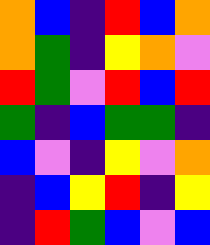[["orange", "blue", "indigo", "red", "blue", "orange"], ["orange", "green", "indigo", "yellow", "orange", "violet"], ["red", "green", "violet", "red", "blue", "red"], ["green", "indigo", "blue", "green", "green", "indigo"], ["blue", "violet", "indigo", "yellow", "violet", "orange"], ["indigo", "blue", "yellow", "red", "indigo", "yellow"], ["indigo", "red", "green", "blue", "violet", "blue"]]